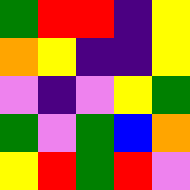[["green", "red", "red", "indigo", "yellow"], ["orange", "yellow", "indigo", "indigo", "yellow"], ["violet", "indigo", "violet", "yellow", "green"], ["green", "violet", "green", "blue", "orange"], ["yellow", "red", "green", "red", "violet"]]